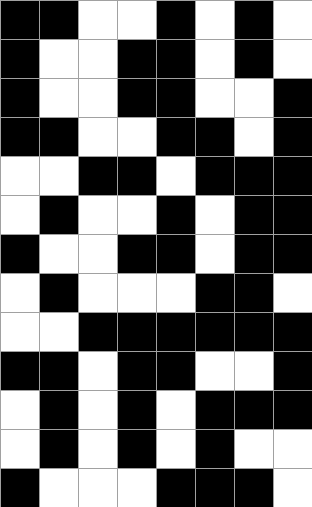[["black", "black", "white", "white", "black", "white", "black", "white"], ["black", "white", "white", "black", "black", "white", "black", "white"], ["black", "white", "white", "black", "black", "white", "white", "black"], ["black", "black", "white", "white", "black", "black", "white", "black"], ["white", "white", "black", "black", "white", "black", "black", "black"], ["white", "black", "white", "white", "black", "white", "black", "black"], ["black", "white", "white", "black", "black", "white", "black", "black"], ["white", "black", "white", "white", "white", "black", "black", "white"], ["white", "white", "black", "black", "black", "black", "black", "black"], ["black", "black", "white", "black", "black", "white", "white", "black"], ["white", "black", "white", "black", "white", "black", "black", "black"], ["white", "black", "white", "black", "white", "black", "white", "white"], ["black", "white", "white", "white", "black", "black", "black", "white"]]